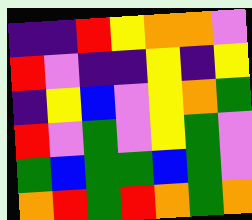[["indigo", "indigo", "red", "yellow", "orange", "orange", "violet"], ["red", "violet", "indigo", "indigo", "yellow", "indigo", "yellow"], ["indigo", "yellow", "blue", "violet", "yellow", "orange", "green"], ["red", "violet", "green", "violet", "yellow", "green", "violet"], ["green", "blue", "green", "green", "blue", "green", "violet"], ["orange", "red", "green", "red", "orange", "green", "orange"]]